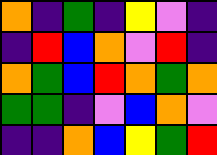[["orange", "indigo", "green", "indigo", "yellow", "violet", "indigo"], ["indigo", "red", "blue", "orange", "violet", "red", "indigo"], ["orange", "green", "blue", "red", "orange", "green", "orange"], ["green", "green", "indigo", "violet", "blue", "orange", "violet"], ["indigo", "indigo", "orange", "blue", "yellow", "green", "red"]]